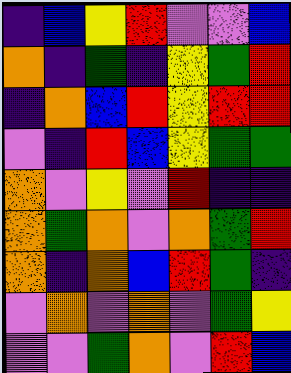[["indigo", "blue", "yellow", "red", "violet", "violet", "blue"], ["orange", "indigo", "green", "indigo", "yellow", "green", "red"], ["indigo", "orange", "blue", "red", "yellow", "red", "red"], ["violet", "indigo", "red", "blue", "yellow", "green", "green"], ["orange", "violet", "yellow", "violet", "red", "indigo", "indigo"], ["orange", "green", "orange", "violet", "orange", "green", "red"], ["orange", "indigo", "orange", "blue", "red", "green", "indigo"], ["violet", "orange", "violet", "orange", "violet", "green", "yellow"], ["violet", "violet", "green", "orange", "violet", "red", "blue"]]